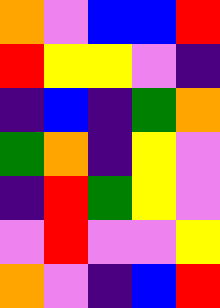[["orange", "violet", "blue", "blue", "red"], ["red", "yellow", "yellow", "violet", "indigo"], ["indigo", "blue", "indigo", "green", "orange"], ["green", "orange", "indigo", "yellow", "violet"], ["indigo", "red", "green", "yellow", "violet"], ["violet", "red", "violet", "violet", "yellow"], ["orange", "violet", "indigo", "blue", "red"]]